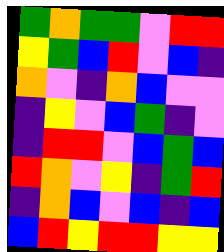[["green", "orange", "green", "green", "violet", "red", "red"], ["yellow", "green", "blue", "red", "violet", "blue", "indigo"], ["orange", "violet", "indigo", "orange", "blue", "violet", "violet"], ["indigo", "yellow", "violet", "blue", "green", "indigo", "violet"], ["indigo", "red", "red", "violet", "blue", "green", "blue"], ["red", "orange", "violet", "yellow", "indigo", "green", "red"], ["indigo", "orange", "blue", "violet", "blue", "indigo", "blue"], ["blue", "red", "yellow", "red", "red", "yellow", "yellow"]]